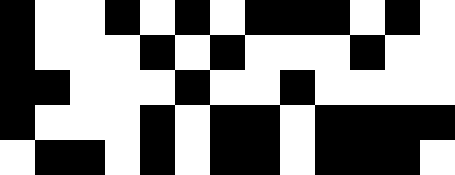[["black", "white", "white", "black", "white", "black", "white", "black", "black", "black", "white", "black", "white"], ["black", "white", "white", "white", "black", "white", "black", "white", "white", "white", "black", "white", "white"], ["black", "black", "white", "white", "white", "black", "white", "white", "black", "white", "white", "white", "white"], ["black", "white", "white", "white", "black", "white", "black", "black", "white", "black", "black", "black", "black"], ["white", "black", "black", "white", "black", "white", "black", "black", "white", "black", "black", "black", "white"]]